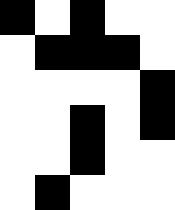[["black", "white", "black", "white", "white"], ["white", "black", "black", "black", "white"], ["white", "white", "white", "white", "black"], ["white", "white", "black", "white", "black"], ["white", "white", "black", "white", "white"], ["white", "black", "white", "white", "white"]]